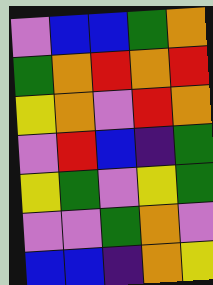[["violet", "blue", "blue", "green", "orange"], ["green", "orange", "red", "orange", "red"], ["yellow", "orange", "violet", "red", "orange"], ["violet", "red", "blue", "indigo", "green"], ["yellow", "green", "violet", "yellow", "green"], ["violet", "violet", "green", "orange", "violet"], ["blue", "blue", "indigo", "orange", "yellow"]]